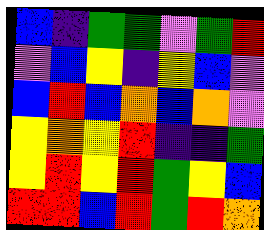[["blue", "indigo", "green", "green", "violet", "green", "red"], ["violet", "blue", "yellow", "indigo", "yellow", "blue", "violet"], ["blue", "red", "blue", "orange", "blue", "orange", "violet"], ["yellow", "orange", "yellow", "red", "indigo", "indigo", "green"], ["yellow", "red", "yellow", "red", "green", "yellow", "blue"], ["red", "red", "blue", "red", "green", "red", "orange"]]